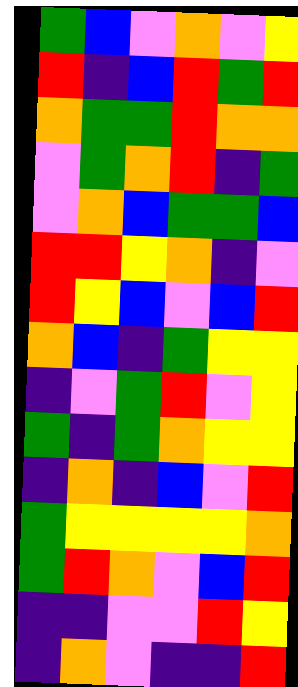[["green", "blue", "violet", "orange", "violet", "yellow"], ["red", "indigo", "blue", "red", "green", "red"], ["orange", "green", "green", "red", "orange", "orange"], ["violet", "green", "orange", "red", "indigo", "green"], ["violet", "orange", "blue", "green", "green", "blue"], ["red", "red", "yellow", "orange", "indigo", "violet"], ["red", "yellow", "blue", "violet", "blue", "red"], ["orange", "blue", "indigo", "green", "yellow", "yellow"], ["indigo", "violet", "green", "red", "violet", "yellow"], ["green", "indigo", "green", "orange", "yellow", "yellow"], ["indigo", "orange", "indigo", "blue", "violet", "red"], ["green", "yellow", "yellow", "yellow", "yellow", "orange"], ["green", "red", "orange", "violet", "blue", "red"], ["indigo", "indigo", "violet", "violet", "red", "yellow"], ["indigo", "orange", "violet", "indigo", "indigo", "red"]]